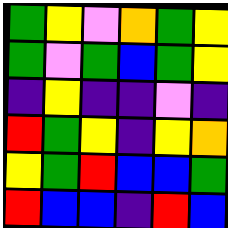[["green", "yellow", "violet", "orange", "green", "yellow"], ["green", "violet", "green", "blue", "green", "yellow"], ["indigo", "yellow", "indigo", "indigo", "violet", "indigo"], ["red", "green", "yellow", "indigo", "yellow", "orange"], ["yellow", "green", "red", "blue", "blue", "green"], ["red", "blue", "blue", "indigo", "red", "blue"]]